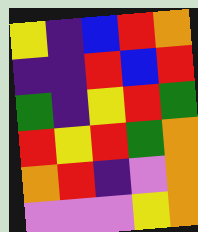[["yellow", "indigo", "blue", "red", "orange"], ["indigo", "indigo", "red", "blue", "red"], ["green", "indigo", "yellow", "red", "green"], ["red", "yellow", "red", "green", "orange"], ["orange", "red", "indigo", "violet", "orange"], ["violet", "violet", "violet", "yellow", "orange"]]